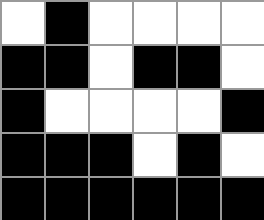[["white", "black", "white", "white", "white", "white"], ["black", "black", "white", "black", "black", "white"], ["black", "white", "white", "white", "white", "black"], ["black", "black", "black", "white", "black", "white"], ["black", "black", "black", "black", "black", "black"]]